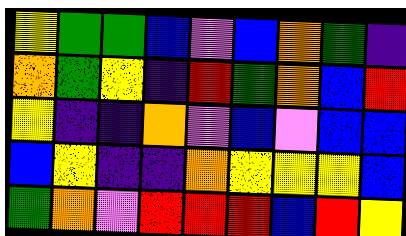[["yellow", "green", "green", "blue", "violet", "blue", "orange", "green", "indigo"], ["orange", "green", "yellow", "indigo", "red", "green", "orange", "blue", "red"], ["yellow", "indigo", "indigo", "orange", "violet", "blue", "violet", "blue", "blue"], ["blue", "yellow", "indigo", "indigo", "orange", "yellow", "yellow", "yellow", "blue"], ["green", "orange", "violet", "red", "red", "red", "blue", "red", "yellow"]]